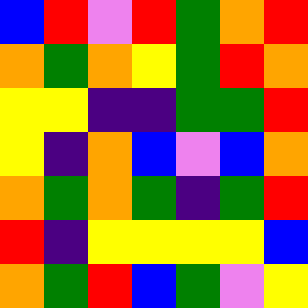[["blue", "red", "violet", "red", "green", "orange", "red"], ["orange", "green", "orange", "yellow", "green", "red", "orange"], ["yellow", "yellow", "indigo", "indigo", "green", "green", "red"], ["yellow", "indigo", "orange", "blue", "violet", "blue", "orange"], ["orange", "green", "orange", "green", "indigo", "green", "red"], ["red", "indigo", "yellow", "yellow", "yellow", "yellow", "blue"], ["orange", "green", "red", "blue", "green", "violet", "yellow"]]